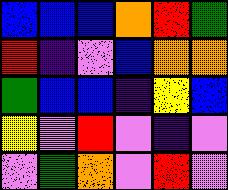[["blue", "blue", "blue", "orange", "red", "green"], ["red", "indigo", "violet", "blue", "orange", "orange"], ["green", "blue", "blue", "indigo", "yellow", "blue"], ["yellow", "violet", "red", "violet", "indigo", "violet"], ["violet", "green", "orange", "violet", "red", "violet"]]